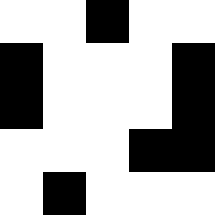[["white", "white", "black", "white", "white"], ["black", "white", "white", "white", "black"], ["black", "white", "white", "white", "black"], ["white", "white", "white", "black", "black"], ["white", "black", "white", "white", "white"]]